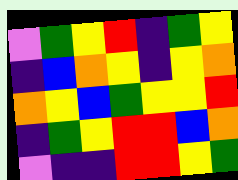[["violet", "green", "yellow", "red", "indigo", "green", "yellow"], ["indigo", "blue", "orange", "yellow", "indigo", "yellow", "orange"], ["orange", "yellow", "blue", "green", "yellow", "yellow", "red"], ["indigo", "green", "yellow", "red", "red", "blue", "orange"], ["violet", "indigo", "indigo", "red", "red", "yellow", "green"]]